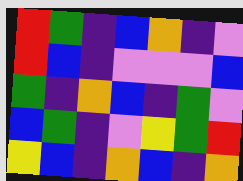[["red", "green", "indigo", "blue", "orange", "indigo", "violet"], ["red", "blue", "indigo", "violet", "violet", "violet", "blue"], ["green", "indigo", "orange", "blue", "indigo", "green", "violet"], ["blue", "green", "indigo", "violet", "yellow", "green", "red"], ["yellow", "blue", "indigo", "orange", "blue", "indigo", "orange"]]